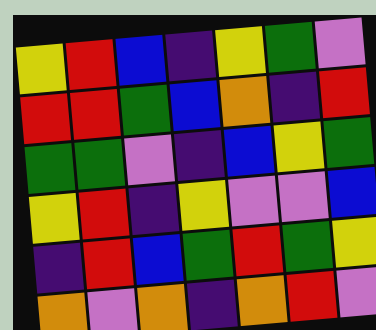[["yellow", "red", "blue", "indigo", "yellow", "green", "violet"], ["red", "red", "green", "blue", "orange", "indigo", "red"], ["green", "green", "violet", "indigo", "blue", "yellow", "green"], ["yellow", "red", "indigo", "yellow", "violet", "violet", "blue"], ["indigo", "red", "blue", "green", "red", "green", "yellow"], ["orange", "violet", "orange", "indigo", "orange", "red", "violet"]]